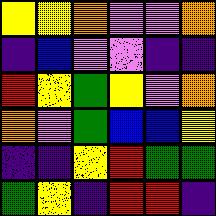[["yellow", "yellow", "orange", "violet", "violet", "orange"], ["indigo", "blue", "violet", "violet", "indigo", "indigo"], ["red", "yellow", "green", "yellow", "violet", "orange"], ["orange", "violet", "green", "blue", "blue", "yellow"], ["indigo", "indigo", "yellow", "red", "green", "green"], ["green", "yellow", "indigo", "red", "red", "indigo"]]